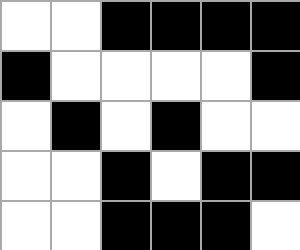[["white", "white", "black", "black", "black", "black"], ["black", "white", "white", "white", "white", "black"], ["white", "black", "white", "black", "white", "white"], ["white", "white", "black", "white", "black", "black"], ["white", "white", "black", "black", "black", "white"]]